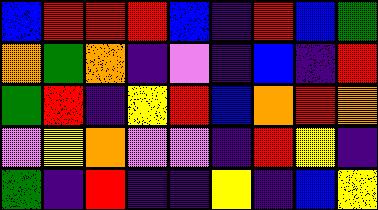[["blue", "red", "red", "red", "blue", "indigo", "red", "blue", "green"], ["orange", "green", "orange", "indigo", "violet", "indigo", "blue", "indigo", "red"], ["green", "red", "indigo", "yellow", "red", "blue", "orange", "red", "orange"], ["violet", "yellow", "orange", "violet", "violet", "indigo", "red", "yellow", "indigo"], ["green", "indigo", "red", "indigo", "indigo", "yellow", "indigo", "blue", "yellow"]]